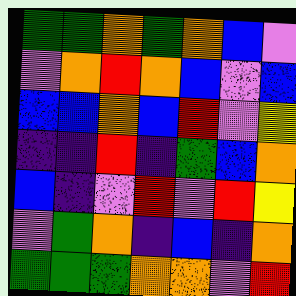[["green", "green", "orange", "green", "orange", "blue", "violet"], ["violet", "orange", "red", "orange", "blue", "violet", "blue"], ["blue", "blue", "orange", "blue", "red", "violet", "yellow"], ["indigo", "indigo", "red", "indigo", "green", "blue", "orange"], ["blue", "indigo", "violet", "red", "violet", "red", "yellow"], ["violet", "green", "orange", "indigo", "blue", "indigo", "orange"], ["green", "green", "green", "orange", "orange", "violet", "red"]]